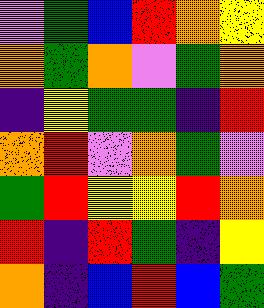[["violet", "green", "blue", "red", "orange", "yellow"], ["orange", "green", "orange", "violet", "green", "orange"], ["indigo", "yellow", "green", "green", "indigo", "red"], ["orange", "red", "violet", "orange", "green", "violet"], ["green", "red", "yellow", "yellow", "red", "orange"], ["red", "indigo", "red", "green", "indigo", "yellow"], ["orange", "indigo", "blue", "red", "blue", "green"]]